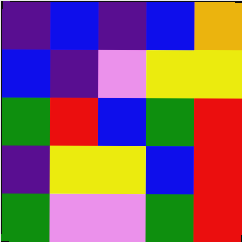[["indigo", "blue", "indigo", "blue", "orange"], ["blue", "indigo", "violet", "yellow", "yellow"], ["green", "red", "blue", "green", "red"], ["indigo", "yellow", "yellow", "blue", "red"], ["green", "violet", "violet", "green", "red"]]